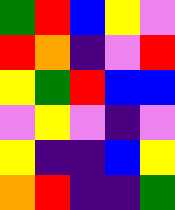[["green", "red", "blue", "yellow", "violet"], ["red", "orange", "indigo", "violet", "red"], ["yellow", "green", "red", "blue", "blue"], ["violet", "yellow", "violet", "indigo", "violet"], ["yellow", "indigo", "indigo", "blue", "yellow"], ["orange", "red", "indigo", "indigo", "green"]]